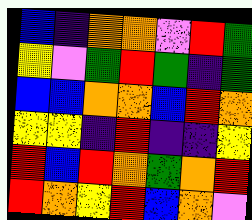[["blue", "indigo", "orange", "orange", "violet", "red", "green"], ["yellow", "violet", "green", "red", "green", "indigo", "green"], ["blue", "blue", "orange", "orange", "blue", "red", "orange"], ["yellow", "yellow", "indigo", "red", "indigo", "indigo", "yellow"], ["red", "blue", "red", "orange", "green", "orange", "red"], ["red", "orange", "yellow", "red", "blue", "orange", "violet"]]